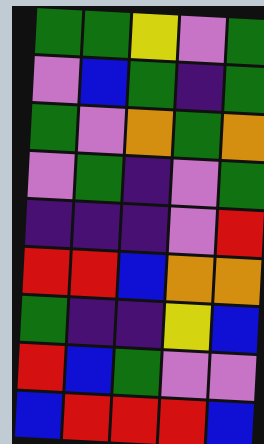[["green", "green", "yellow", "violet", "green"], ["violet", "blue", "green", "indigo", "green"], ["green", "violet", "orange", "green", "orange"], ["violet", "green", "indigo", "violet", "green"], ["indigo", "indigo", "indigo", "violet", "red"], ["red", "red", "blue", "orange", "orange"], ["green", "indigo", "indigo", "yellow", "blue"], ["red", "blue", "green", "violet", "violet"], ["blue", "red", "red", "red", "blue"]]